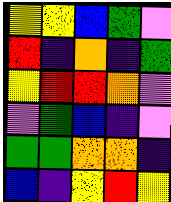[["yellow", "yellow", "blue", "green", "violet"], ["red", "indigo", "orange", "indigo", "green"], ["yellow", "red", "red", "orange", "violet"], ["violet", "green", "blue", "indigo", "violet"], ["green", "green", "orange", "orange", "indigo"], ["blue", "indigo", "yellow", "red", "yellow"]]